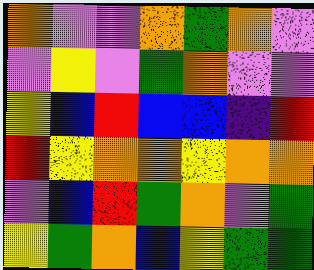[["orange", "violet", "violet", "orange", "green", "orange", "violet"], ["violet", "yellow", "violet", "green", "orange", "violet", "violet"], ["yellow", "blue", "red", "blue", "blue", "indigo", "red"], ["red", "yellow", "orange", "orange", "yellow", "orange", "orange"], ["violet", "blue", "red", "green", "orange", "violet", "green"], ["yellow", "green", "orange", "blue", "yellow", "green", "green"]]